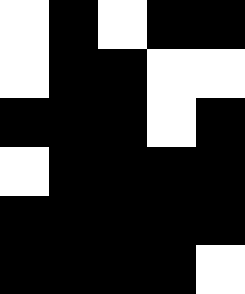[["white", "black", "white", "black", "black"], ["white", "black", "black", "white", "white"], ["black", "black", "black", "white", "black"], ["white", "black", "black", "black", "black"], ["black", "black", "black", "black", "black"], ["black", "black", "black", "black", "white"]]